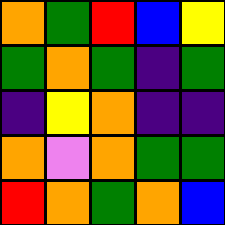[["orange", "green", "red", "blue", "yellow"], ["green", "orange", "green", "indigo", "green"], ["indigo", "yellow", "orange", "indigo", "indigo"], ["orange", "violet", "orange", "green", "green"], ["red", "orange", "green", "orange", "blue"]]